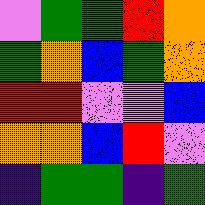[["violet", "green", "green", "red", "orange"], ["green", "orange", "blue", "green", "orange"], ["red", "red", "violet", "violet", "blue"], ["orange", "orange", "blue", "red", "violet"], ["indigo", "green", "green", "indigo", "green"]]